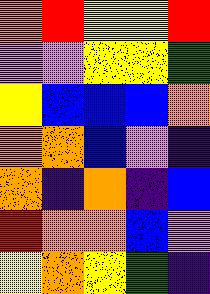[["orange", "red", "yellow", "yellow", "red"], ["violet", "violet", "yellow", "yellow", "green"], ["yellow", "blue", "blue", "blue", "orange"], ["orange", "orange", "blue", "violet", "indigo"], ["orange", "indigo", "orange", "indigo", "blue"], ["red", "orange", "orange", "blue", "violet"], ["yellow", "orange", "yellow", "green", "indigo"]]